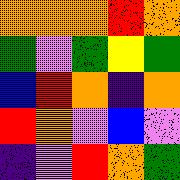[["orange", "orange", "orange", "red", "orange"], ["green", "violet", "green", "yellow", "green"], ["blue", "red", "orange", "indigo", "orange"], ["red", "orange", "violet", "blue", "violet"], ["indigo", "violet", "red", "orange", "green"]]